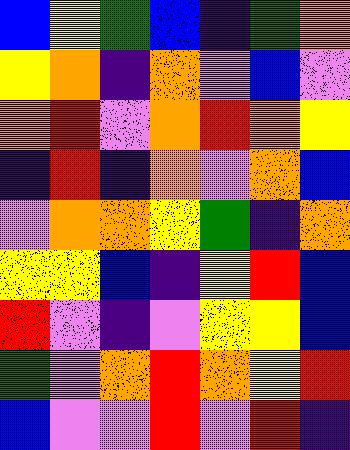[["blue", "yellow", "green", "blue", "indigo", "green", "orange"], ["yellow", "orange", "indigo", "orange", "violet", "blue", "violet"], ["orange", "red", "violet", "orange", "red", "orange", "yellow"], ["indigo", "red", "indigo", "orange", "violet", "orange", "blue"], ["violet", "orange", "orange", "yellow", "green", "indigo", "orange"], ["yellow", "yellow", "blue", "indigo", "yellow", "red", "blue"], ["red", "violet", "indigo", "violet", "yellow", "yellow", "blue"], ["green", "violet", "orange", "red", "orange", "yellow", "red"], ["blue", "violet", "violet", "red", "violet", "red", "indigo"]]